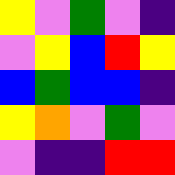[["yellow", "violet", "green", "violet", "indigo"], ["violet", "yellow", "blue", "red", "yellow"], ["blue", "green", "blue", "blue", "indigo"], ["yellow", "orange", "violet", "green", "violet"], ["violet", "indigo", "indigo", "red", "red"]]